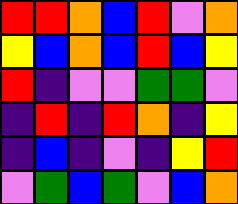[["red", "red", "orange", "blue", "red", "violet", "orange"], ["yellow", "blue", "orange", "blue", "red", "blue", "yellow"], ["red", "indigo", "violet", "violet", "green", "green", "violet"], ["indigo", "red", "indigo", "red", "orange", "indigo", "yellow"], ["indigo", "blue", "indigo", "violet", "indigo", "yellow", "red"], ["violet", "green", "blue", "green", "violet", "blue", "orange"]]